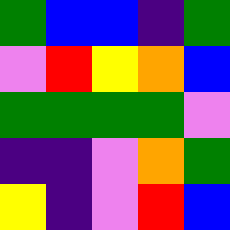[["green", "blue", "blue", "indigo", "green"], ["violet", "red", "yellow", "orange", "blue"], ["green", "green", "green", "green", "violet"], ["indigo", "indigo", "violet", "orange", "green"], ["yellow", "indigo", "violet", "red", "blue"]]